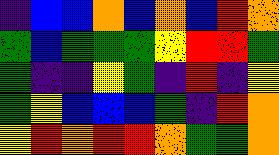[["indigo", "blue", "blue", "orange", "blue", "orange", "blue", "red", "orange"], ["green", "blue", "green", "green", "green", "yellow", "red", "red", "green"], ["green", "indigo", "indigo", "yellow", "green", "indigo", "red", "indigo", "yellow"], ["green", "yellow", "blue", "blue", "blue", "green", "indigo", "red", "orange"], ["yellow", "red", "orange", "red", "red", "orange", "green", "green", "orange"]]